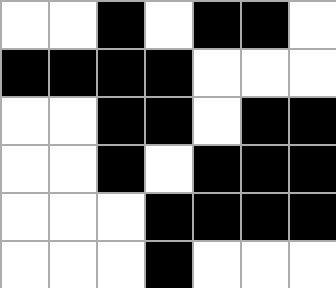[["white", "white", "black", "white", "black", "black", "white"], ["black", "black", "black", "black", "white", "white", "white"], ["white", "white", "black", "black", "white", "black", "black"], ["white", "white", "black", "white", "black", "black", "black"], ["white", "white", "white", "black", "black", "black", "black"], ["white", "white", "white", "black", "white", "white", "white"]]